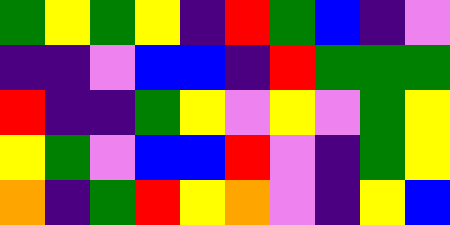[["green", "yellow", "green", "yellow", "indigo", "red", "green", "blue", "indigo", "violet"], ["indigo", "indigo", "violet", "blue", "blue", "indigo", "red", "green", "green", "green"], ["red", "indigo", "indigo", "green", "yellow", "violet", "yellow", "violet", "green", "yellow"], ["yellow", "green", "violet", "blue", "blue", "red", "violet", "indigo", "green", "yellow"], ["orange", "indigo", "green", "red", "yellow", "orange", "violet", "indigo", "yellow", "blue"]]